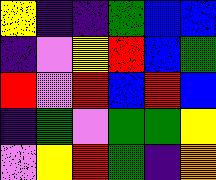[["yellow", "indigo", "indigo", "green", "blue", "blue"], ["indigo", "violet", "yellow", "red", "blue", "green"], ["red", "violet", "red", "blue", "red", "blue"], ["indigo", "green", "violet", "green", "green", "yellow"], ["violet", "yellow", "red", "green", "indigo", "orange"]]